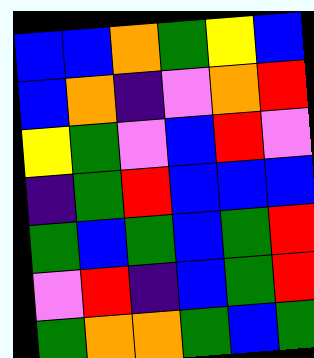[["blue", "blue", "orange", "green", "yellow", "blue"], ["blue", "orange", "indigo", "violet", "orange", "red"], ["yellow", "green", "violet", "blue", "red", "violet"], ["indigo", "green", "red", "blue", "blue", "blue"], ["green", "blue", "green", "blue", "green", "red"], ["violet", "red", "indigo", "blue", "green", "red"], ["green", "orange", "orange", "green", "blue", "green"]]